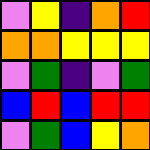[["violet", "yellow", "indigo", "orange", "red"], ["orange", "orange", "yellow", "yellow", "yellow"], ["violet", "green", "indigo", "violet", "green"], ["blue", "red", "blue", "red", "red"], ["violet", "green", "blue", "yellow", "orange"]]